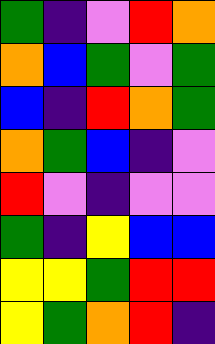[["green", "indigo", "violet", "red", "orange"], ["orange", "blue", "green", "violet", "green"], ["blue", "indigo", "red", "orange", "green"], ["orange", "green", "blue", "indigo", "violet"], ["red", "violet", "indigo", "violet", "violet"], ["green", "indigo", "yellow", "blue", "blue"], ["yellow", "yellow", "green", "red", "red"], ["yellow", "green", "orange", "red", "indigo"]]